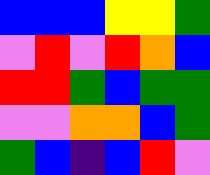[["blue", "blue", "blue", "yellow", "yellow", "green"], ["violet", "red", "violet", "red", "orange", "blue"], ["red", "red", "green", "blue", "green", "green"], ["violet", "violet", "orange", "orange", "blue", "green"], ["green", "blue", "indigo", "blue", "red", "violet"]]